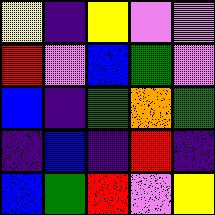[["yellow", "indigo", "yellow", "violet", "violet"], ["red", "violet", "blue", "green", "violet"], ["blue", "indigo", "green", "orange", "green"], ["indigo", "blue", "indigo", "red", "indigo"], ["blue", "green", "red", "violet", "yellow"]]